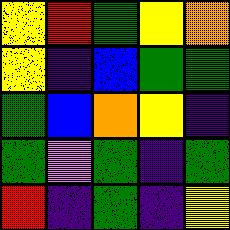[["yellow", "red", "green", "yellow", "orange"], ["yellow", "indigo", "blue", "green", "green"], ["green", "blue", "orange", "yellow", "indigo"], ["green", "violet", "green", "indigo", "green"], ["red", "indigo", "green", "indigo", "yellow"]]